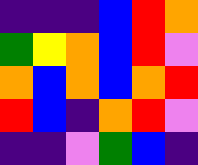[["indigo", "indigo", "indigo", "blue", "red", "orange"], ["green", "yellow", "orange", "blue", "red", "violet"], ["orange", "blue", "orange", "blue", "orange", "red"], ["red", "blue", "indigo", "orange", "red", "violet"], ["indigo", "indigo", "violet", "green", "blue", "indigo"]]